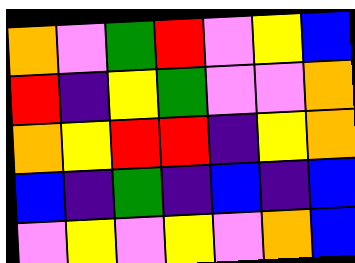[["orange", "violet", "green", "red", "violet", "yellow", "blue"], ["red", "indigo", "yellow", "green", "violet", "violet", "orange"], ["orange", "yellow", "red", "red", "indigo", "yellow", "orange"], ["blue", "indigo", "green", "indigo", "blue", "indigo", "blue"], ["violet", "yellow", "violet", "yellow", "violet", "orange", "blue"]]